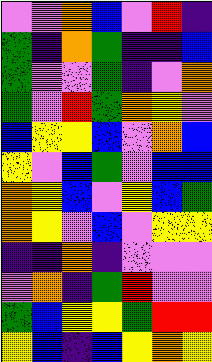[["violet", "violet", "orange", "blue", "violet", "red", "indigo"], ["green", "indigo", "orange", "green", "indigo", "indigo", "blue"], ["green", "violet", "violet", "green", "indigo", "violet", "orange"], ["green", "violet", "red", "green", "orange", "yellow", "violet"], ["blue", "yellow", "yellow", "blue", "violet", "orange", "blue"], ["yellow", "violet", "blue", "green", "violet", "blue", "blue"], ["orange", "yellow", "blue", "violet", "yellow", "blue", "green"], ["orange", "yellow", "violet", "blue", "violet", "yellow", "yellow"], ["indigo", "indigo", "orange", "indigo", "violet", "violet", "violet"], ["violet", "orange", "indigo", "green", "red", "violet", "violet"], ["green", "blue", "yellow", "yellow", "green", "red", "red"], ["yellow", "blue", "indigo", "blue", "yellow", "orange", "yellow"]]